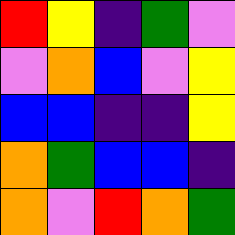[["red", "yellow", "indigo", "green", "violet"], ["violet", "orange", "blue", "violet", "yellow"], ["blue", "blue", "indigo", "indigo", "yellow"], ["orange", "green", "blue", "blue", "indigo"], ["orange", "violet", "red", "orange", "green"]]